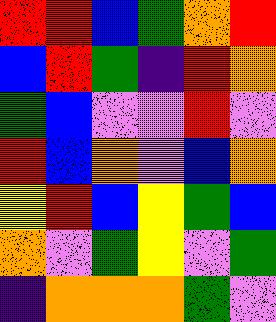[["red", "red", "blue", "green", "orange", "red"], ["blue", "red", "green", "indigo", "red", "orange"], ["green", "blue", "violet", "violet", "red", "violet"], ["red", "blue", "orange", "violet", "blue", "orange"], ["yellow", "red", "blue", "yellow", "green", "blue"], ["orange", "violet", "green", "yellow", "violet", "green"], ["indigo", "orange", "orange", "orange", "green", "violet"]]